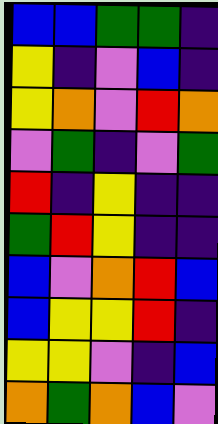[["blue", "blue", "green", "green", "indigo"], ["yellow", "indigo", "violet", "blue", "indigo"], ["yellow", "orange", "violet", "red", "orange"], ["violet", "green", "indigo", "violet", "green"], ["red", "indigo", "yellow", "indigo", "indigo"], ["green", "red", "yellow", "indigo", "indigo"], ["blue", "violet", "orange", "red", "blue"], ["blue", "yellow", "yellow", "red", "indigo"], ["yellow", "yellow", "violet", "indigo", "blue"], ["orange", "green", "orange", "blue", "violet"]]